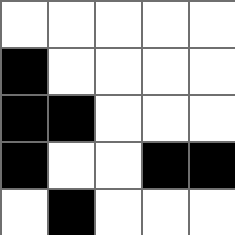[["white", "white", "white", "white", "white"], ["black", "white", "white", "white", "white"], ["black", "black", "white", "white", "white"], ["black", "white", "white", "black", "black"], ["white", "black", "white", "white", "white"]]